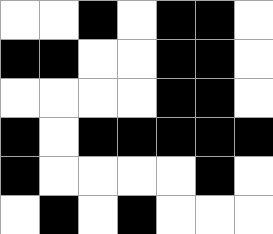[["white", "white", "black", "white", "black", "black", "white"], ["black", "black", "white", "white", "black", "black", "white"], ["white", "white", "white", "white", "black", "black", "white"], ["black", "white", "black", "black", "black", "black", "black"], ["black", "white", "white", "white", "white", "black", "white"], ["white", "black", "white", "black", "white", "white", "white"]]